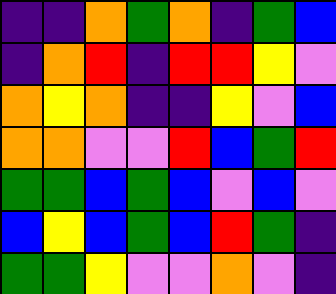[["indigo", "indigo", "orange", "green", "orange", "indigo", "green", "blue"], ["indigo", "orange", "red", "indigo", "red", "red", "yellow", "violet"], ["orange", "yellow", "orange", "indigo", "indigo", "yellow", "violet", "blue"], ["orange", "orange", "violet", "violet", "red", "blue", "green", "red"], ["green", "green", "blue", "green", "blue", "violet", "blue", "violet"], ["blue", "yellow", "blue", "green", "blue", "red", "green", "indigo"], ["green", "green", "yellow", "violet", "violet", "orange", "violet", "indigo"]]